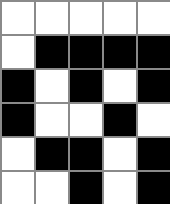[["white", "white", "white", "white", "white"], ["white", "black", "black", "black", "black"], ["black", "white", "black", "white", "black"], ["black", "white", "white", "black", "white"], ["white", "black", "black", "white", "black"], ["white", "white", "black", "white", "black"]]